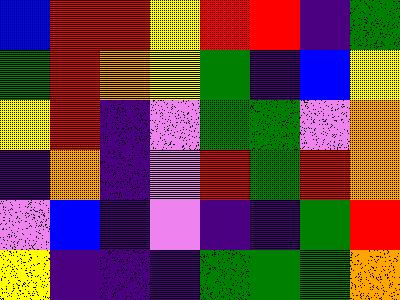[["blue", "red", "red", "yellow", "red", "red", "indigo", "green"], ["green", "red", "orange", "yellow", "green", "indigo", "blue", "yellow"], ["yellow", "red", "indigo", "violet", "green", "green", "violet", "orange"], ["indigo", "orange", "indigo", "violet", "red", "green", "red", "orange"], ["violet", "blue", "indigo", "violet", "indigo", "indigo", "green", "red"], ["yellow", "indigo", "indigo", "indigo", "green", "green", "green", "orange"]]